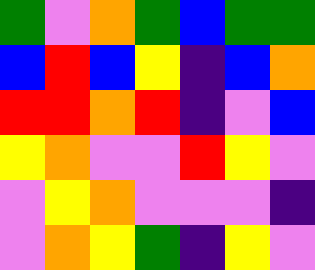[["green", "violet", "orange", "green", "blue", "green", "green"], ["blue", "red", "blue", "yellow", "indigo", "blue", "orange"], ["red", "red", "orange", "red", "indigo", "violet", "blue"], ["yellow", "orange", "violet", "violet", "red", "yellow", "violet"], ["violet", "yellow", "orange", "violet", "violet", "violet", "indigo"], ["violet", "orange", "yellow", "green", "indigo", "yellow", "violet"]]